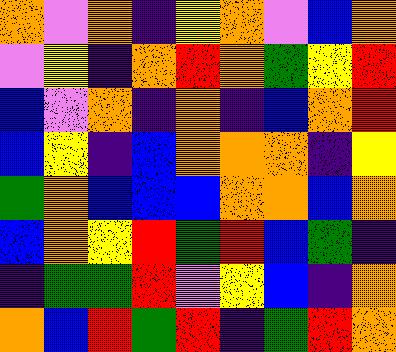[["orange", "violet", "orange", "indigo", "yellow", "orange", "violet", "blue", "orange"], ["violet", "yellow", "indigo", "orange", "red", "orange", "green", "yellow", "red"], ["blue", "violet", "orange", "indigo", "orange", "indigo", "blue", "orange", "red"], ["blue", "yellow", "indigo", "blue", "orange", "orange", "orange", "indigo", "yellow"], ["green", "orange", "blue", "blue", "blue", "orange", "orange", "blue", "orange"], ["blue", "orange", "yellow", "red", "green", "red", "blue", "green", "indigo"], ["indigo", "green", "green", "red", "violet", "yellow", "blue", "indigo", "orange"], ["orange", "blue", "red", "green", "red", "indigo", "green", "red", "orange"]]